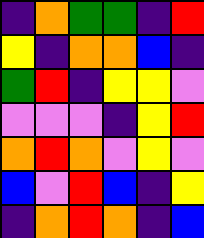[["indigo", "orange", "green", "green", "indigo", "red"], ["yellow", "indigo", "orange", "orange", "blue", "indigo"], ["green", "red", "indigo", "yellow", "yellow", "violet"], ["violet", "violet", "violet", "indigo", "yellow", "red"], ["orange", "red", "orange", "violet", "yellow", "violet"], ["blue", "violet", "red", "blue", "indigo", "yellow"], ["indigo", "orange", "red", "orange", "indigo", "blue"]]